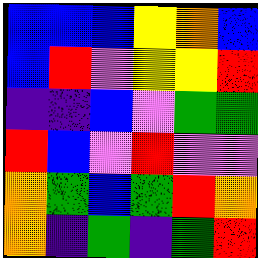[["blue", "blue", "blue", "yellow", "orange", "blue"], ["blue", "red", "violet", "yellow", "yellow", "red"], ["indigo", "indigo", "blue", "violet", "green", "green"], ["red", "blue", "violet", "red", "violet", "violet"], ["orange", "green", "blue", "green", "red", "orange"], ["orange", "indigo", "green", "indigo", "green", "red"]]